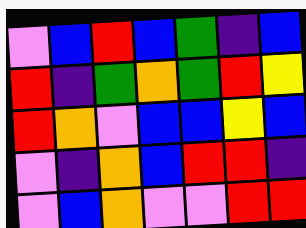[["violet", "blue", "red", "blue", "green", "indigo", "blue"], ["red", "indigo", "green", "orange", "green", "red", "yellow"], ["red", "orange", "violet", "blue", "blue", "yellow", "blue"], ["violet", "indigo", "orange", "blue", "red", "red", "indigo"], ["violet", "blue", "orange", "violet", "violet", "red", "red"]]